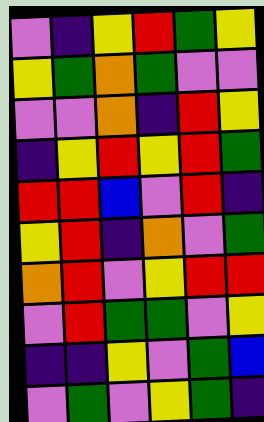[["violet", "indigo", "yellow", "red", "green", "yellow"], ["yellow", "green", "orange", "green", "violet", "violet"], ["violet", "violet", "orange", "indigo", "red", "yellow"], ["indigo", "yellow", "red", "yellow", "red", "green"], ["red", "red", "blue", "violet", "red", "indigo"], ["yellow", "red", "indigo", "orange", "violet", "green"], ["orange", "red", "violet", "yellow", "red", "red"], ["violet", "red", "green", "green", "violet", "yellow"], ["indigo", "indigo", "yellow", "violet", "green", "blue"], ["violet", "green", "violet", "yellow", "green", "indigo"]]